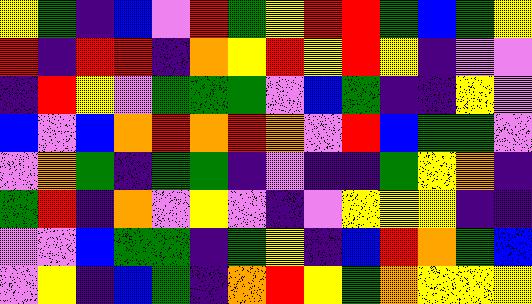[["yellow", "green", "indigo", "blue", "violet", "red", "green", "yellow", "red", "red", "green", "blue", "green", "yellow"], ["red", "indigo", "red", "red", "indigo", "orange", "yellow", "red", "yellow", "red", "yellow", "indigo", "violet", "violet"], ["indigo", "red", "yellow", "violet", "green", "green", "green", "violet", "blue", "green", "indigo", "indigo", "yellow", "violet"], ["blue", "violet", "blue", "orange", "red", "orange", "red", "orange", "violet", "red", "blue", "green", "green", "violet"], ["violet", "orange", "green", "indigo", "green", "green", "indigo", "violet", "indigo", "indigo", "green", "yellow", "orange", "indigo"], ["green", "red", "indigo", "orange", "violet", "yellow", "violet", "indigo", "violet", "yellow", "yellow", "yellow", "indigo", "indigo"], ["violet", "violet", "blue", "green", "green", "indigo", "green", "yellow", "indigo", "blue", "red", "orange", "green", "blue"], ["violet", "yellow", "indigo", "blue", "green", "indigo", "orange", "red", "yellow", "green", "orange", "yellow", "yellow", "yellow"]]